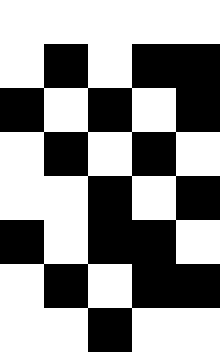[["white", "white", "white", "white", "white"], ["white", "black", "white", "black", "black"], ["black", "white", "black", "white", "black"], ["white", "black", "white", "black", "white"], ["white", "white", "black", "white", "black"], ["black", "white", "black", "black", "white"], ["white", "black", "white", "black", "black"], ["white", "white", "black", "white", "white"]]